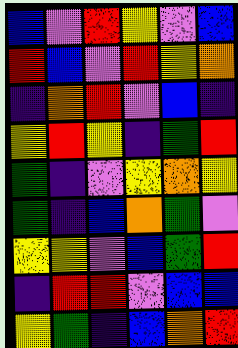[["blue", "violet", "red", "yellow", "violet", "blue"], ["red", "blue", "violet", "red", "yellow", "orange"], ["indigo", "orange", "red", "violet", "blue", "indigo"], ["yellow", "red", "yellow", "indigo", "green", "red"], ["green", "indigo", "violet", "yellow", "orange", "yellow"], ["green", "indigo", "blue", "orange", "green", "violet"], ["yellow", "yellow", "violet", "blue", "green", "red"], ["indigo", "red", "red", "violet", "blue", "blue"], ["yellow", "green", "indigo", "blue", "orange", "red"]]